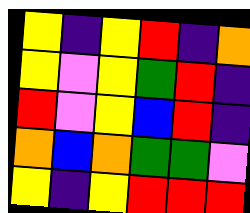[["yellow", "indigo", "yellow", "red", "indigo", "orange"], ["yellow", "violet", "yellow", "green", "red", "indigo"], ["red", "violet", "yellow", "blue", "red", "indigo"], ["orange", "blue", "orange", "green", "green", "violet"], ["yellow", "indigo", "yellow", "red", "red", "red"]]